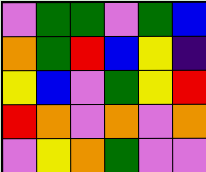[["violet", "green", "green", "violet", "green", "blue"], ["orange", "green", "red", "blue", "yellow", "indigo"], ["yellow", "blue", "violet", "green", "yellow", "red"], ["red", "orange", "violet", "orange", "violet", "orange"], ["violet", "yellow", "orange", "green", "violet", "violet"]]